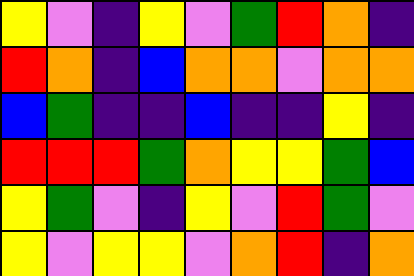[["yellow", "violet", "indigo", "yellow", "violet", "green", "red", "orange", "indigo"], ["red", "orange", "indigo", "blue", "orange", "orange", "violet", "orange", "orange"], ["blue", "green", "indigo", "indigo", "blue", "indigo", "indigo", "yellow", "indigo"], ["red", "red", "red", "green", "orange", "yellow", "yellow", "green", "blue"], ["yellow", "green", "violet", "indigo", "yellow", "violet", "red", "green", "violet"], ["yellow", "violet", "yellow", "yellow", "violet", "orange", "red", "indigo", "orange"]]